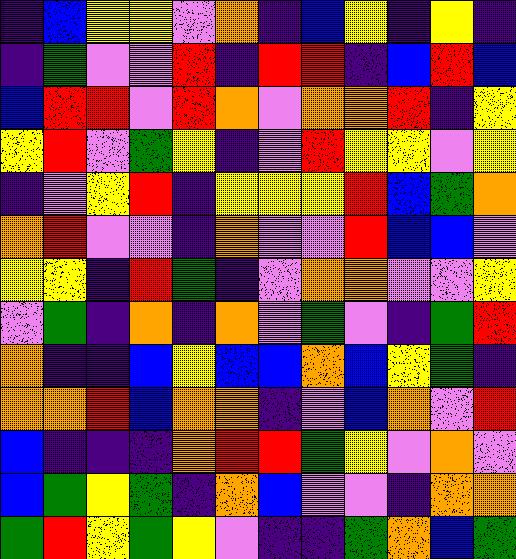[["indigo", "blue", "yellow", "yellow", "violet", "orange", "indigo", "blue", "yellow", "indigo", "yellow", "indigo"], ["indigo", "green", "violet", "violet", "red", "indigo", "red", "red", "indigo", "blue", "red", "blue"], ["blue", "red", "red", "violet", "red", "orange", "violet", "orange", "orange", "red", "indigo", "yellow"], ["yellow", "red", "violet", "green", "yellow", "indigo", "violet", "red", "yellow", "yellow", "violet", "yellow"], ["indigo", "violet", "yellow", "red", "indigo", "yellow", "yellow", "yellow", "red", "blue", "green", "orange"], ["orange", "red", "violet", "violet", "indigo", "orange", "violet", "violet", "red", "blue", "blue", "violet"], ["yellow", "yellow", "indigo", "red", "green", "indigo", "violet", "orange", "orange", "violet", "violet", "yellow"], ["violet", "green", "indigo", "orange", "indigo", "orange", "violet", "green", "violet", "indigo", "green", "red"], ["orange", "indigo", "indigo", "blue", "yellow", "blue", "blue", "orange", "blue", "yellow", "green", "indigo"], ["orange", "orange", "red", "blue", "orange", "orange", "indigo", "violet", "blue", "orange", "violet", "red"], ["blue", "indigo", "indigo", "indigo", "orange", "red", "red", "green", "yellow", "violet", "orange", "violet"], ["blue", "green", "yellow", "green", "indigo", "orange", "blue", "violet", "violet", "indigo", "orange", "orange"], ["green", "red", "yellow", "green", "yellow", "violet", "indigo", "indigo", "green", "orange", "blue", "green"]]